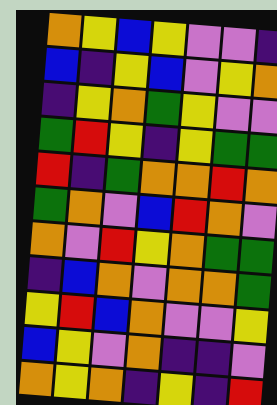[["orange", "yellow", "blue", "yellow", "violet", "violet", "indigo"], ["blue", "indigo", "yellow", "blue", "violet", "yellow", "orange"], ["indigo", "yellow", "orange", "green", "yellow", "violet", "violet"], ["green", "red", "yellow", "indigo", "yellow", "green", "green"], ["red", "indigo", "green", "orange", "orange", "red", "orange"], ["green", "orange", "violet", "blue", "red", "orange", "violet"], ["orange", "violet", "red", "yellow", "orange", "green", "green"], ["indigo", "blue", "orange", "violet", "orange", "orange", "green"], ["yellow", "red", "blue", "orange", "violet", "violet", "yellow"], ["blue", "yellow", "violet", "orange", "indigo", "indigo", "violet"], ["orange", "yellow", "orange", "indigo", "yellow", "indigo", "red"]]